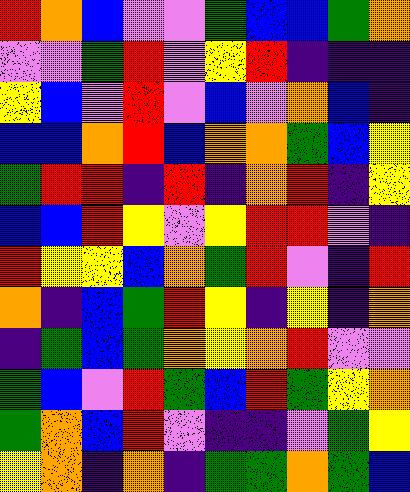[["red", "orange", "blue", "violet", "violet", "green", "blue", "blue", "green", "orange"], ["violet", "violet", "green", "red", "violet", "yellow", "red", "indigo", "indigo", "indigo"], ["yellow", "blue", "violet", "red", "violet", "blue", "violet", "orange", "blue", "indigo"], ["blue", "blue", "orange", "red", "blue", "orange", "orange", "green", "blue", "yellow"], ["green", "red", "red", "indigo", "red", "indigo", "orange", "red", "indigo", "yellow"], ["blue", "blue", "red", "yellow", "violet", "yellow", "red", "red", "violet", "indigo"], ["red", "yellow", "yellow", "blue", "orange", "green", "red", "violet", "indigo", "red"], ["orange", "indigo", "blue", "green", "red", "yellow", "indigo", "yellow", "indigo", "orange"], ["indigo", "green", "blue", "green", "orange", "yellow", "orange", "red", "violet", "violet"], ["green", "blue", "violet", "red", "green", "blue", "red", "green", "yellow", "orange"], ["green", "orange", "blue", "red", "violet", "indigo", "indigo", "violet", "green", "yellow"], ["yellow", "orange", "indigo", "orange", "indigo", "green", "green", "orange", "green", "blue"]]